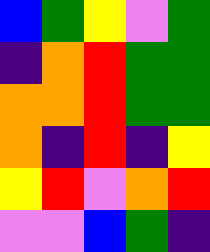[["blue", "green", "yellow", "violet", "green"], ["indigo", "orange", "red", "green", "green"], ["orange", "orange", "red", "green", "green"], ["orange", "indigo", "red", "indigo", "yellow"], ["yellow", "red", "violet", "orange", "red"], ["violet", "violet", "blue", "green", "indigo"]]